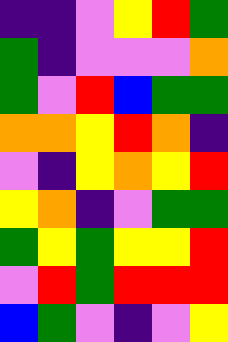[["indigo", "indigo", "violet", "yellow", "red", "green"], ["green", "indigo", "violet", "violet", "violet", "orange"], ["green", "violet", "red", "blue", "green", "green"], ["orange", "orange", "yellow", "red", "orange", "indigo"], ["violet", "indigo", "yellow", "orange", "yellow", "red"], ["yellow", "orange", "indigo", "violet", "green", "green"], ["green", "yellow", "green", "yellow", "yellow", "red"], ["violet", "red", "green", "red", "red", "red"], ["blue", "green", "violet", "indigo", "violet", "yellow"]]